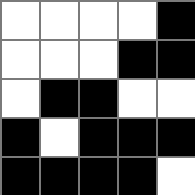[["white", "white", "white", "white", "black"], ["white", "white", "white", "black", "black"], ["white", "black", "black", "white", "white"], ["black", "white", "black", "black", "black"], ["black", "black", "black", "black", "white"]]